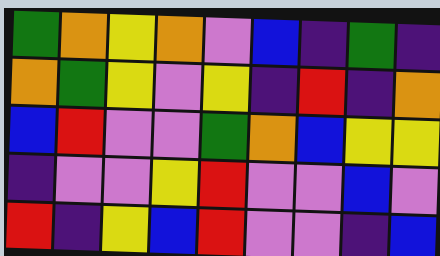[["green", "orange", "yellow", "orange", "violet", "blue", "indigo", "green", "indigo"], ["orange", "green", "yellow", "violet", "yellow", "indigo", "red", "indigo", "orange"], ["blue", "red", "violet", "violet", "green", "orange", "blue", "yellow", "yellow"], ["indigo", "violet", "violet", "yellow", "red", "violet", "violet", "blue", "violet"], ["red", "indigo", "yellow", "blue", "red", "violet", "violet", "indigo", "blue"]]